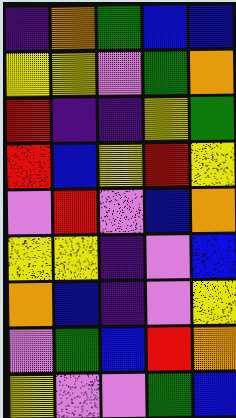[["indigo", "orange", "green", "blue", "blue"], ["yellow", "yellow", "violet", "green", "orange"], ["red", "indigo", "indigo", "yellow", "green"], ["red", "blue", "yellow", "red", "yellow"], ["violet", "red", "violet", "blue", "orange"], ["yellow", "yellow", "indigo", "violet", "blue"], ["orange", "blue", "indigo", "violet", "yellow"], ["violet", "green", "blue", "red", "orange"], ["yellow", "violet", "violet", "green", "blue"]]